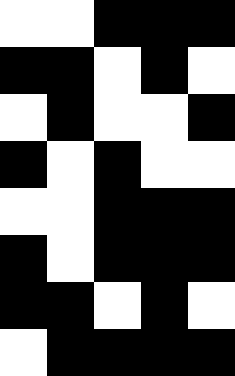[["white", "white", "black", "black", "black"], ["black", "black", "white", "black", "white"], ["white", "black", "white", "white", "black"], ["black", "white", "black", "white", "white"], ["white", "white", "black", "black", "black"], ["black", "white", "black", "black", "black"], ["black", "black", "white", "black", "white"], ["white", "black", "black", "black", "black"]]